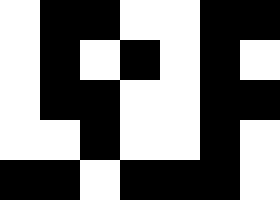[["white", "black", "black", "white", "white", "black", "black"], ["white", "black", "white", "black", "white", "black", "white"], ["white", "black", "black", "white", "white", "black", "black"], ["white", "white", "black", "white", "white", "black", "white"], ["black", "black", "white", "black", "black", "black", "white"]]